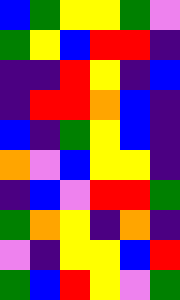[["blue", "green", "yellow", "yellow", "green", "violet"], ["green", "yellow", "blue", "red", "red", "indigo"], ["indigo", "indigo", "red", "yellow", "indigo", "blue"], ["indigo", "red", "red", "orange", "blue", "indigo"], ["blue", "indigo", "green", "yellow", "blue", "indigo"], ["orange", "violet", "blue", "yellow", "yellow", "indigo"], ["indigo", "blue", "violet", "red", "red", "green"], ["green", "orange", "yellow", "indigo", "orange", "indigo"], ["violet", "indigo", "yellow", "yellow", "blue", "red"], ["green", "blue", "red", "yellow", "violet", "green"]]